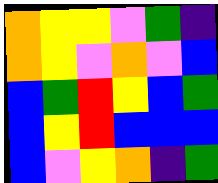[["orange", "yellow", "yellow", "violet", "green", "indigo"], ["orange", "yellow", "violet", "orange", "violet", "blue"], ["blue", "green", "red", "yellow", "blue", "green"], ["blue", "yellow", "red", "blue", "blue", "blue"], ["blue", "violet", "yellow", "orange", "indigo", "green"]]